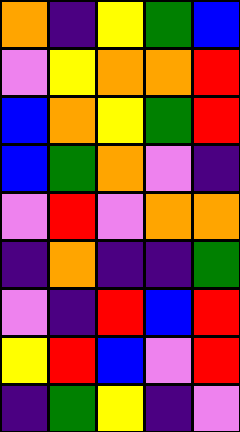[["orange", "indigo", "yellow", "green", "blue"], ["violet", "yellow", "orange", "orange", "red"], ["blue", "orange", "yellow", "green", "red"], ["blue", "green", "orange", "violet", "indigo"], ["violet", "red", "violet", "orange", "orange"], ["indigo", "orange", "indigo", "indigo", "green"], ["violet", "indigo", "red", "blue", "red"], ["yellow", "red", "blue", "violet", "red"], ["indigo", "green", "yellow", "indigo", "violet"]]